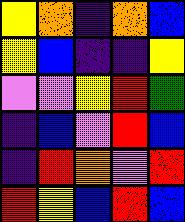[["yellow", "orange", "indigo", "orange", "blue"], ["yellow", "blue", "indigo", "indigo", "yellow"], ["violet", "violet", "yellow", "red", "green"], ["indigo", "blue", "violet", "red", "blue"], ["indigo", "red", "orange", "violet", "red"], ["red", "yellow", "blue", "red", "blue"]]